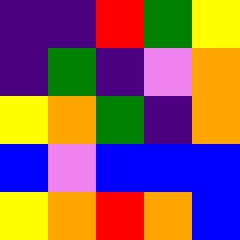[["indigo", "indigo", "red", "green", "yellow"], ["indigo", "green", "indigo", "violet", "orange"], ["yellow", "orange", "green", "indigo", "orange"], ["blue", "violet", "blue", "blue", "blue"], ["yellow", "orange", "red", "orange", "blue"]]